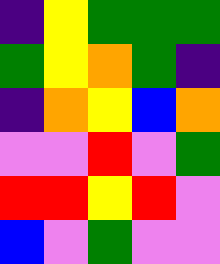[["indigo", "yellow", "green", "green", "green"], ["green", "yellow", "orange", "green", "indigo"], ["indigo", "orange", "yellow", "blue", "orange"], ["violet", "violet", "red", "violet", "green"], ["red", "red", "yellow", "red", "violet"], ["blue", "violet", "green", "violet", "violet"]]